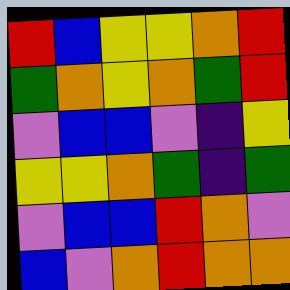[["red", "blue", "yellow", "yellow", "orange", "red"], ["green", "orange", "yellow", "orange", "green", "red"], ["violet", "blue", "blue", "violet", "indigo", "yellow"], ["yellow", "yellow", "orange", "green", "indigo", "green"], ["violet", "blue", "blue", "red", "orange", "violet"], ["blue", "violet", "orange", "red", "orange", "orange"]]